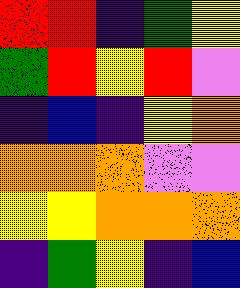[["red", "red", "indigo", "green", "yellow"], ["green", "red", "yellow", "red", "violet"], ["indigo", "blue", "indigo", "yellow", "orange"], ["orange", "orange", "orange", "violet", "violet"], ["yellow", "yellow", "orange", "orange", "orange"], ["indigo", "green", "yellow", "indigo", "blue"]]